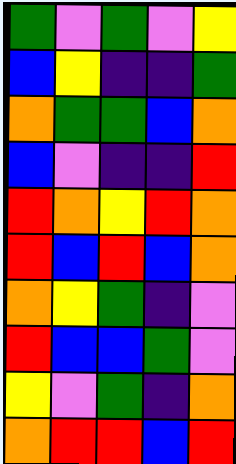[["green", "violet", "green", "violet", "yellow"], ["blue", "yellow", "indigo", "indigo", "green"], ["orange", "green", "green", "blue", "orange"], ["blue", "violet", "indigo", "indigo", "red"], ["red", "orange", "yellow", "red", "orange"], ["red", "blue", "red", "blue", "orange"], ["orange", "yellow", "green", "indigo", "violet"], ["red", "blue", "blue", "green", "violet"], ["yellow", "violet", "green", "indigo", "orange"], ["orange", "red", "red", "blue", "red"]]